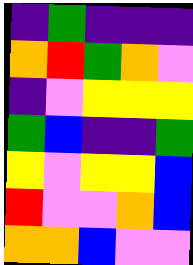[["indigo", "green", "indigo", "indigo", "indigo"], ["orange", "red", "green", "orange", "violet"], ["indigo", "violet", "yellow", "yellow", "yellow"], ["green", "blue", "indigo", "indigo", "green"], ["yellow", "violet", "yellow", "yellow", "blue"], ["red", "violet", "violet", "orange", "blue"], ["orange", "orange", "blue", "violet", "violet"]]